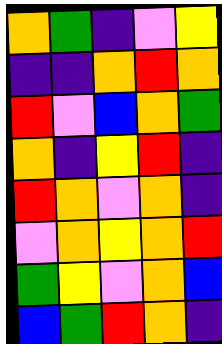[["orange", "green", "indigo", "violet", "yellow"], ["indigo", "indigo", "orange", "red", "orange"], ["red", "violet", "blue", "orange", "green"], ["orange", "indigo", "yellow", "red", "indigo"], ["red", "orange", "violet", "orange", "indigo"], ["violet", "orange", "yellow", "orange", "red"], ["green", "yellow", "violet", "orange", "blue"], ["blue", "green", "red", "orange", "indigo"]]